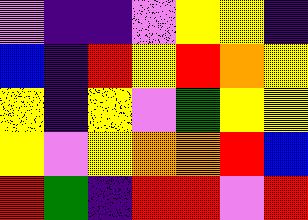[["violet", "indigo", "indigo", "violet", "yellow", "yellow", "indigo"], ["blue", "indigo", "red", "yellow", "red", "orange", "yellow"], ["yellow", "indigo", "yellow", "violet", "green", "yellow", "yellow"], ["yellow", "violet", "yellow", "orange", "orange", "red", "blue"], ["red", "green", "indigo", "red", "red", "violet", "red"]]